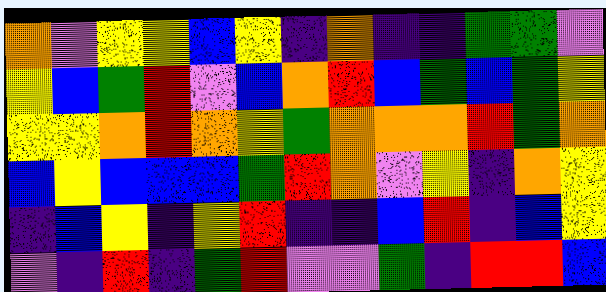[["orange", "violet", "yellow", "yellow", "blue", "yellow", "indigo", "orange", "indigo", "indigo", "green", "green", "violet"], ["yellow", "blue", "green", "red", "violet", "blue", "orange", "red", "blue", "green", "blue", "green", "yellow"], ["yellow", "yellow", "orange", "red", "orange", "yellow", "green", "orange", "orange", "orange", "red", "green", "orange"], ["blue", "yellow", "blue", "blue", "blue", "green", "red", "orange", "violet", "yellow", "indigo", "orange", "yellow"], ["indigo", "blue", "yellow", "indigo", "yellow", "red", "indigo", "indigo", "blue", "red", "indigo", "blue", "yellow"], ["violet", "indigo", "red", "indigo", "green", "red", "violet", "violet", "green", "indigo", "red", "red", "blue"]]